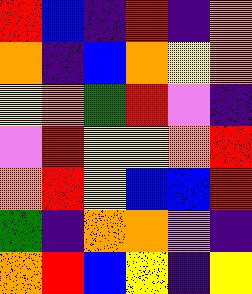[["red", "blue", "indigo", "red", "indigo", "orange"], ["orange", "indigo", "blue", "orange", "yellow", "orange"], ["yellow", "orange", "green", "red", "violet", "indigo"], ["violet", "red", "yellow", "yellow", "orange", "red"], ["orange", "red", "yellow", "blue", "blue", "red"], ["green", "indigo", "orange", "orange", "violet", "indigo"], ["orange", "red", "blue", "yellow", "indigo", "yellow"]]